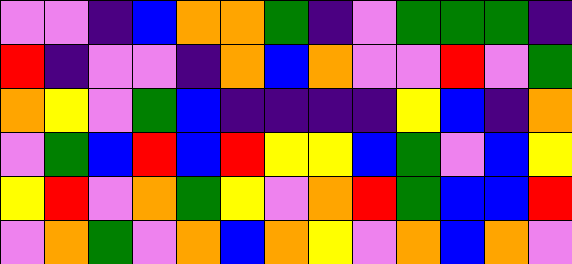[["violet", "violet", "indigo", "blue", "orange", "orange", "green", "indigo", "violet", "green", "green", "green", "indigo"], ["red", "indigo", "violet", "violet", "indigo", "orange", "blue", "orange", "violet", "violet", "red", "violet", "green"], ["orange", "yellow", "violet", "green", "blue", "indigo", "indigo", "indigo", "indigo", "yellow", "blue", "indigo", "orange"], ["violet", "green", "blue", "red", "blue", "red", "yellow", "yellow", "blue", "green", "violet", "blue", "yellow"], ["yellow", "red", "violet", "orange", "green", "yellow", "violet", "orange", "red", "green", "blue", "blue", "red"], ["violet", "orange", "green", "violet", "orange", "blue", "orange", "yellow", "violet", "orange", "blue", "orange", "violet"]]